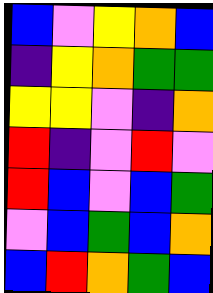[["blue", "violet", "yellow", "orange", "blue"], ["indigo", "yellow", "orange", "green", "green"], ["yellow", "yellow", "violet", "indigo", "orange"], ["red", "indigo", "violet", "red", "violet"], ["red", "blue", "violet", "blue", "green"], ["violet", "blue", "green", "blue", "orange"], ["blue", "red", "orange", "green", "blue"]]